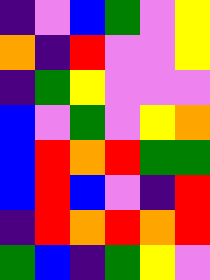[["indigo", "violet", "blue", "green", "violet", "yellow"], ["orange", "indigo", "red", "violet", "violet", "yellow"], ["indigo", "green", "yellow", "violet", "violet", "violet"], ["blue", "violet", "green", "violet", "yellow", "orange"], ["blue", "red", "orange", "red", "green", "green"], ["blue", "red", "blue", "violet", "indigo", "red"], ["indigo", "red", "orange", "red", "orange", "red"], ["green", "blue", "indigo", "green", "yellow", "violet"]]